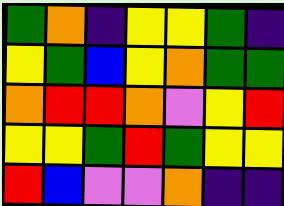[["green", "orange", "indigo", "yellow", "yellow", "green", "indigo"], ["yellow", "green", "blue", "yellow", "orange", "green", "green"], ["orange", "red", "red", "orange", "violet", "yellow", "red"], ["yellow", "yellow", "green", "red", "green", "yellow", "yellow"], ["red", "blue", "violet", "violet", "orange", "indigo", "indigo"]]